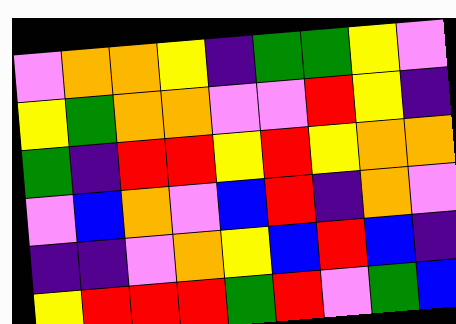[["violet", "orange", "orange", "yellow", "indigo", "green", "green", "yellow", "violet"], ["yellow", "green", "orange", "orange", "violet", "violet", "red", "yellow", "indigo"], ["green", "indigo", "red", "red", "yellow", "red", "yellow", "orange", "orange"], ["violet", "blue", "orange", "violet", "blue", "red", "indigo", "orange", "violet"], ["indigo", "indigo", "violet", "orange", "yellow", "blue", "red", "blue", "indigo"], ["yellow", "red", "red", "red", "green", "red", "violet", "green", "blue"]]